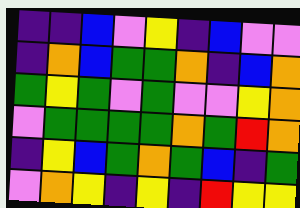[["indigo", "indigo", "blue", "violet", "yellow", "indigo", "blue", "violet", "violet"], ["indigo", "orange", "blue", "green", "green", "orange", "indigo", "blue", "orange"], ["green", "yellow", "green", "violet", "green", "violet", "violet", "yellow", "orange"], ["violet", "green", "green", "green", "green", "orange", "green", "red", "orange"], ["indigo", "yellow", "blue", "green", "orange", "green", "blue", "indigo", "green"], ["violet", "orange", "yellow", "indigo", "yellow", "indigo", "red", "yellow", "yellow"]]